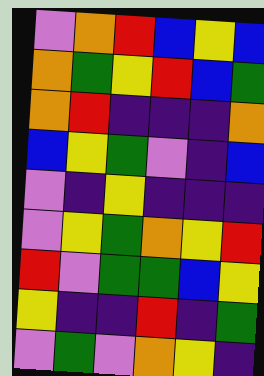[["violet", "orange", "red", "blue", "yellow", "blue"], ["orange", "green", "yellow", "red", "blue", "green"], ["orange", "red", "indigo", "indigo", "indigo", "orange"], ["blue", "yellow", "green", "violet", "indigo", "blue"], ["violet", "indigo", "yellow", "indigo", "indigo", "indigo"], ["violet", "yellow", "green", "orange", "yellow", "red"], ["red", "violet", "green", "green", "blue", "yellow"], ["yellow", "indigo", "indigo", "red", "indigo", "green"], ["violet", "green", "violet", "orange", "yellow", "indigo"]]